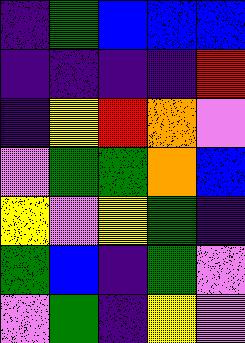[["indigo", "green", "blue", "blue", "blue"], ["indigo", "indigo", "indigo", "indigo", "red"], ["indigo", "yellow", "red", "orange", "violet"], ["violet", "green", "green", "orange", "blue"], ["yellow", "violet", "yellow", "green", "indigo"], ["green", "blue", "indigo", "green", "violet"], ["violet", "green", "indigo", "yellow", "violet"]]